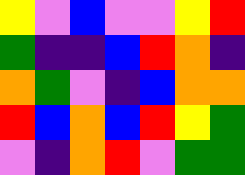[["yellow", "violet", "blue", "violet", "violet", "yellow", "red"], ["green", "indigo", "indigo", "blue", "red", "orange", "indigo"], ["orange", "green", "violet", "indigo", "blue", "orange", "orange"], ["red", "blue", "orange", "blue", "red", "yellow", "green"], ["violet", "indigo", "orange", "red", "violet", "green", "green"]]